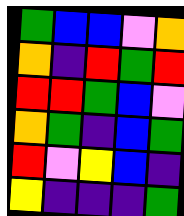[["green", "blue", "blue", "violet", "orange"], ["orange", "indigo", "red", "green", "red"], ["red", "red", "green", "blue", "violet"], ["orange", "green", "indigo", "blue", "green"], ["red", "violet", "yellow", "blue", "indigo"], ["yellow", "indigo", "indigo", "indigo", "green"]]